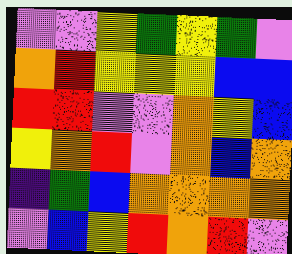[["violet", "violet", "yellow", "green", "yellow", "green", "violet"], ["orange", "red", "yellow", "yellow", "yellow", "blue", "blue"], ["red", "red", "violet", "violet", "orange", "yellow", "blue"], ["yellow", "orange", "red", "violet", "orange", "blue", "orange"], ["indigo", "green", "blue", "orange", "orange", "orange", "orange"], ["violet", "blue", "yellow", "red", "orange", "red", "violet"]]